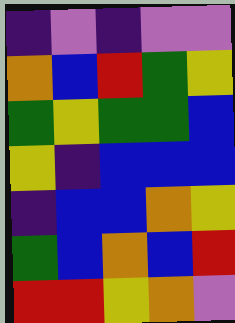[["indigo", "violet", "indigo", "violet", "violet"], ["orange", "blue", "red", "green", "yellow"], ["green", "yellow", "green", "green", "blue"], ["yellow", "indigo", "blue", "blue", "blue"], ["indigo", "blue", "blue", "orange", "yellow"], ["green", "blue", "orange", "blue", "red"], ["red", "red", "yellow", "orange", "violet"]]